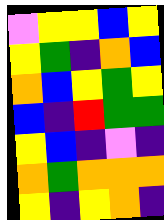[["violet", "yellow", "yellow", "blue", "yellow"], ["yellow", "green", "indigo", "orange", "blue"], ["orange", "blue", "yellow", "green", "yellow"], ["blue", "indigo", "red", "green", "green"], ["yellow", "blue", "indigo", "violet", "indigo"], ["orange", "green", "orange", "orange", "orange"], ["yellow", "indigo", "yellow", "orange", "indigo"]]